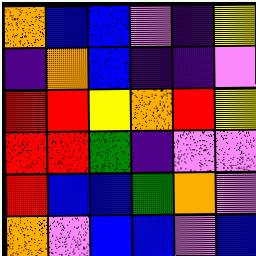[["orange", "blue", "blue", "violet", "indigo", "yellow"], ["indigo", "orange", "blue", "indigo", "indigo", "violet"], ["red", "red", "yellow", "orange", "red", "yellow"], ["red", "red", "green", "indigo", "violet", "violet"], ["red", "blue", "blue", "green", "orange", "violet"], ["orange", "violet", "blue", "blue", "violet", "blue"]]